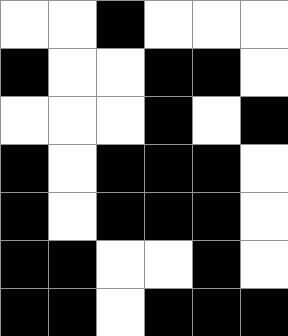[["white", "white", "black", "white", "white", "white"], ["black", "white", "white", "black", "black", "white"], ["white", "white", "white", "black", "white", "black"], ["black", "white", "black", "black", "black", "white"], ["black", "white", "black", "black", "black", "white"], ["black", "black", "white", "white", "black", "white"], ["black", "black", "white", "black", "black", "black"]]